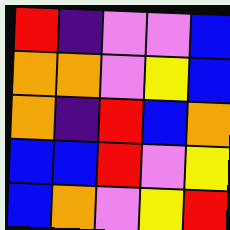[["red", "indigo", "violet", "violet", "blue"], ["orange", "orange", "violet", "yellow", "blue"], ["orange", "indigo", "red", "blue", "orange"], ["blue", "blue", "red", "violet", "yellow"], ["blue", "orange", "violet", "yellow", "red"]]